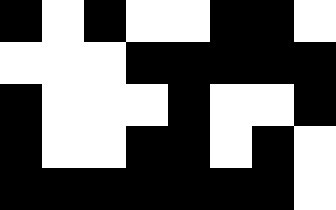[["black", "white", "black", "white", "white", "black", "black", "white"], ["white", "white", "white", "black", "black", "black", "black", "black"], ["black", "white", "white", "white", "black", "white", "white", "black"], ["black", "white", "white", "black", "black", "white", "black", "white"], ["black", "black", "black", "black", "black", "black", "black", "white"]]